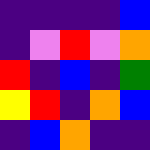[["indigo", "indigo", "indigo", "indigo", "blue"], ["indigo", "violet", "red", "violet", "orange"], ["red", "indigo", "blue", "indigo", "green"], ["yellow", "red", "indigo", "orange", "blue"], ["indigo", "blue", "orange", "indigo", "indigo"]]